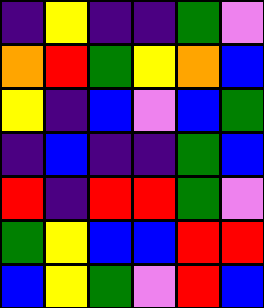[["indigo", "yellow", "indigo", "indigo", "green", "violet"], ["orange", "red", "green", "yellow", "orange", "blue"], ["yellow", "indigo", "blue", "violet", "blue", "green"], ["indigo", "blue", "indigo", "indigo", "green", "blue"], ["red", "indigo", "red", "red", "green", "violet"], ["green", "yellow", "blue", "blue", "red", "red"], ["blue", "yellow", "green", "violet", "red", "blue"]]